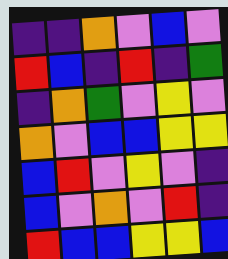[["indigo", "indigo", "orange", "violet", "blue", "violet"], ["red", "blue", "indigo", "red", "indigo", "green"], ["indigo", "orange", "green", "violet", "yellow", "violet"], ["orange", "violet", "blue", "blue", "yellow", "yellow"], ["blue", "red", "violet", "yellow", "violet", "indigo"], ["blue", "violet", "orange", "violet", "red", "indigo"], ["red", "blue", "blue", "yellow", "yellow", "blue"]]